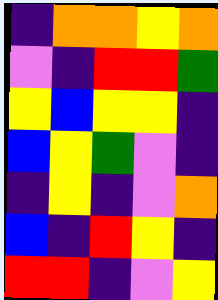[["indigo", "orange", "orange", "yellow", "orange"], ["violet", "indigo", "red", "red", "green"], ["yellow", "blue", "yellow", "yellow", "indigo"], ["blue", "yellow", "green", "violet", "indigo"], ["indigo", "yellow", "indigo", "violet", "orange"], ["blue", "indigo", "red", "yellow", "indigo"], ["red", "red", "indigo", "violet", "yellow"]]